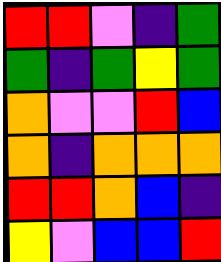[["red", "red", "violet", "indigo", "green"], ["green", "indigo", "green", "yellow", "green"], ["orange", "violet", "violet", "red", "blue"], ["orange", "indigo", "orange", "orange", "orange"], ["red", "red", "orange", "blue", "indigo"], ["yellow", "violet", "blue", "blue", "red"]]